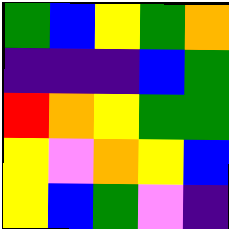[["green", "blue", "yellow", "green", "orange"], ["indigo", "indigo", "indigo", "blue", "green"], ["red", "orange", "yellow", "green", "green"], ["yellow", "violet", "orange", "yellow", "blue"], ["yellow", "blue", "green", "violet", "indigo"]]